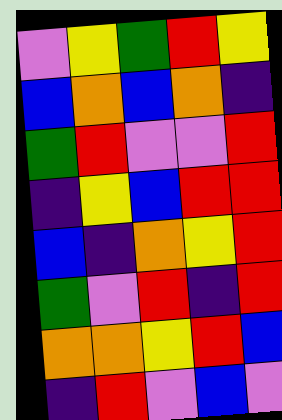[["violet", "yellow", "green", "red", "yellow"], ["blue", "orange", "blue", "orange", "indigo"], ["green", "red", "violet", "violet", "red"], ["indigo", "yellow", "blue", "red", "red"], ["blue", "indigo", "orange", "yellow", "red"], ["green", "violet", "red", "indigo", "red"], ["orange", "orange", "yellow", "red", "blue"], ["indigo", "red", "violet", "blue", "violet"]]